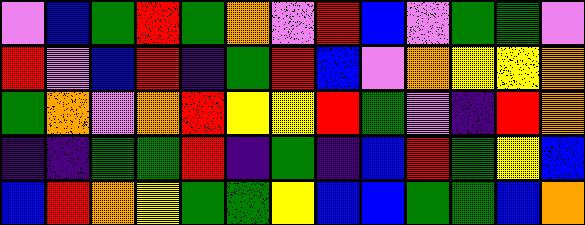[["violet", "blue", "green", "red", "green", "orange", "violet", "red", "blue", "violet", "green", "green", "violet"], ["red", "violet", "blue", "red", "indigo", "green", "red", "blue", "violet", "orange", "yellow", "yellow", "orange"], ["green", "orange", "violet", "orange", "red", "yellow", "yellow", "red", "green", "violet", "indigo", "red", "orange"], ["indigo", "indigo", "green", "green", "red", "indigo", "green", "indigo", "blue", "red", "green", "yellow", "blue"], ["blue", "red", "orange", "yellow", "green", "green", "yellow", "blue", "blue", "green", "green", "blue", "orange"]]